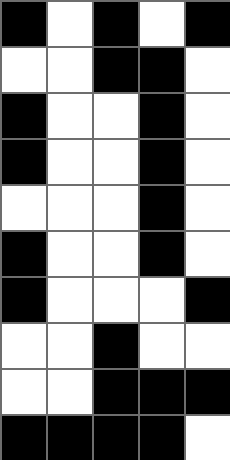[["black", "white", "black", "white", "black"], ["white", "white", "black", "black", "white"], ["black", "white", "white", "black", "white"], ["black", "white", "white", "black", "white"], ["white", "white", "white", "black", "white"], ["black", "white", "white", "black", "white"], ["black", "white", "white", "white", "black"], ["white", "white", "black", "white", "white"], ["white", "white", "black", "black", "black"], ["black", "black", "black", "black", "white"]]